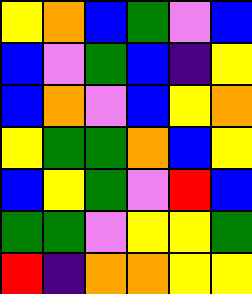[["yellow", "orange", "blue", "green", "violet", "blue"], ["blue", "violet", "green", "blue", "indigo", "yellow"], ["blue", "orange", "violet", "blue", "yellow", "orange"], ["yellow", "green", "green", "orange", "blue", "yellow"], ["blue", "yellow", "green", "violet", "red", "blue"], ["green", "green", "violet", "yellow", "yellow", "green"], ["red", "indigo", "orange", "orange", "yellow", "yellow"]]